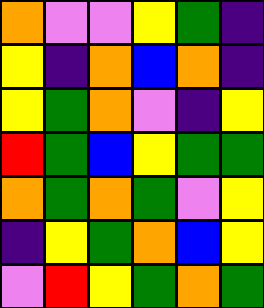[["orange", "violet", "violet", "yellow", "green", "indigo"], ["yellow", "indigo", "orange", "blue", "orange", "indigo"], ["yellow", "green", "orange", "violet", "indigo", "yellow"], ["red", "green", "blue", "yellow", "green", "green"], ["orange", "green", "orange", "green", "violet", "yellow"], ["indigo", "yellow", "green", "orange", "blue", "yellow"], ["violet", "red", "yellow", "green", "orange", "green"]]